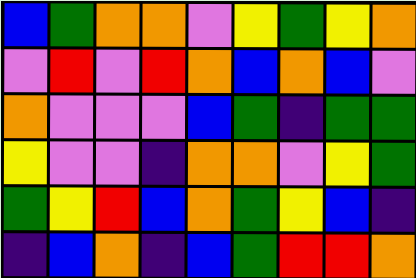[["blue", "green", "orange", "orange", "violet", "yellow", "green", "yellow", "orange"], ["violet", "red", "violet", "red", "orange", "blue", "orange", "blue", "violet"], ["orange", "violet", "violet", "violet", "blue", "green", "indigo", "green", "green"], ["yellow", "violet", "violet", "indigo", "orange", "orange", "violet", "yellow", "green"], ["green", "yellow", "red", "blue", "orange", "green", "yellow", "blue", "indigo"], ["indigo", "blue", "orange", "indigo", "blue", "green", "red", "red", "orange"]]